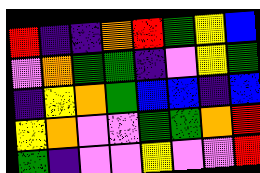[["red", "indigo", "indigo", "orange", "red", "green", "yellow", "blue"], ["violet", "orange", "green", "green", "indigo", "violet", "yellow", "green"], ["indigo", "yellow", "orange", "green", "blue", "blue", "indigo", "blue"], ["yellow", "orange", "violet", "violet", "green", "green", "orange", "red"], ["green", "indigo", "violet", "violet", "yellow", "violet", "violet", "red"]]